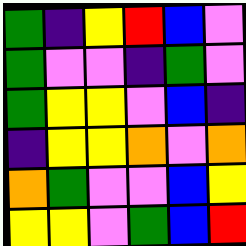[["green", "indigo", "yellow", "red", "blue", "violet"], ["green", "violet", "violet", "indigo", "green", "violet"], ["green", "yellow", "yellow", "violet", "blue", "indigo"], ["indigo", "yellow", "yellow", "orange", "violet", "orange"], ["orange", "green", "violet", "violet", "blue", "yellow"], ["yellow", "yellow", "violet", "green", "blue", "red"]]